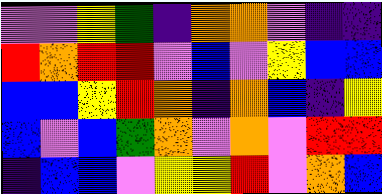[["violet", "violet", "yellow", "green", "indigo", "orange", "orange", "violet", "indigo", "indigo"], ["red", "orange", "red", "red", "violet", "blue", "violet", "yellow", "blue", "blue"], ["blue", "blue", "yellow", "red", "orange", "indigo", "orange", "blue", "indigo", "yellow"], ["blue", "violet", "blue", "green", "orange", "violet", "orange", "violet", "red", "red"], ["indigo", "blue", "blue", "violet", "yellow", "yellow", "red", "violet", "orange", "blue"]]